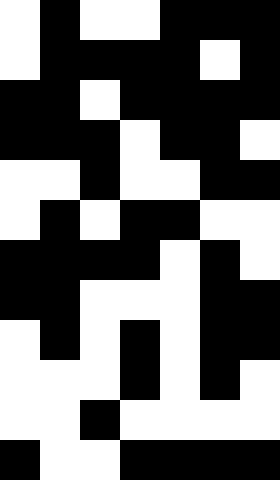[["white", "black", "white", "white", "black", "black", "black"], ["white", "black", "black", "black", "black", "white", "black"], ["black", "black", "white", "black", "black", "black", "black"], ["black", "black", "black", "white", "black", "black", "white"], ["white", "white", "black", "white", "white", "black", "black"], ["white", "black", "white", "black", "black", "white", "white"], ["black", "black", "black", "black", "white", "black", "white"], ["black", "black", "white", "white", "white", "black", "black"], ["white", "black", "white", "black", "white", "black", "black"], ["white", "white", "white", "black", "white", "black", "white"], ["white", "white", "black", "white", "white", "white", "white"], ["black", "white", "white", "black", "black", "black", "black"]]